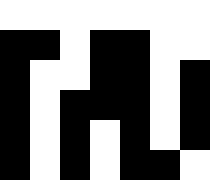[["white", "white", "white", "white", "white", "white", "white"], ["black", "black", "white", "black", "black", "white", "white"], ["black", "white", "white", "black", "black", "white", "black"], ["black", "white", "black", "black", "black", "white", "black"], ["black", "white", "black", "white", "black", "white", "black"], ["black", "white", "black", "white", "black", "black", "white"]]